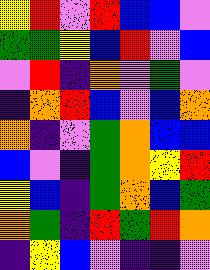[["yellow", "red", "violet", "red", "blue", "blue", "violet"], ["green", "green", "yellow", "blue", "red", "violet", "blue"], ["violet", "red", "indigo", "orange", "violet", "green", "violet"], ["indigo", "orange", "red", "blue", "violet", "blue", "orange"], ["orange", "indigo", "violet", "green", "orange", "blue", "blue"], ["blue", "violet", "indigo", "green", "orange", "yellow", "red"], ["yellow", "blue", "indigo", "green", "orange", "blue", "green"], ["orange", "green", "indigo", "red", "green", "red", "orange"], ["indigo", "yellow", "blue", "violet", "indigo", "indigo", "violet"]]